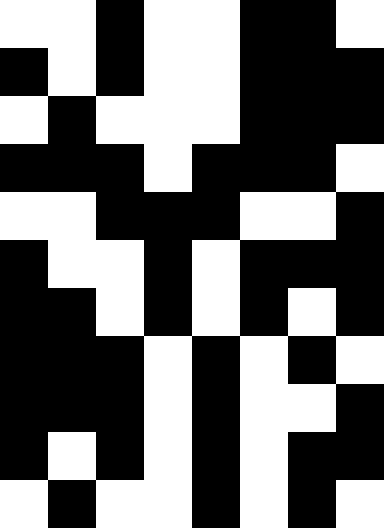[["white", "white", "black", "white", "white", "black", "black", "white"], ["black", "white", "black", "white", "white", "black", "black", "black"], ["white", "black", "white", "white", "white", "black", "black", "black"], ["black", "black", "black", "white", "black", "black", "black", "white"], ["white", "white", "black", "black", "black", "white", "white", "black"], ["black", "white", "white", "black", "white", "black", "black", "black"], ["black", "black", "white", "black", "white", "black", "white", "black"], ["black", "black", "black", "white", "black", "white", "black", "white"], ["black", "black", "black", "white", "black", "white", "white", "black"], ["black", "white", "black", "white", "black", "white", "black", "black"], ["white", "black", "white", "white", "black", "white", "black", "white"]]